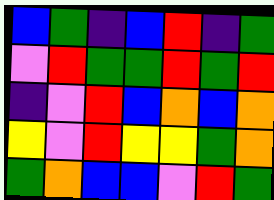[["blue", "green", "indigo", "blue", "red", "indigo", "green"], ["violet", "red", "green", "green", "red", "green", "red"], ["indigo", "violet", "red", "blue", "orange", "blue", "orange"], ["yellow", "violet", "red", "yellow", "yellow", "green", "orange"], ["green", "orange", "blue", "blue", "violet", "red", "green"]]